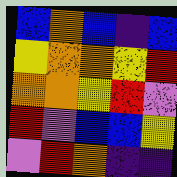[["blue", "orange", "blue", "indigo", "blue"], ["yellow", "orange", "orange", "yellow", "red"], ["orange", "orange", "yellow", "red", "violet"], ["red", "violet", "blue", "blue", "yellow"], ["violet", "red", "orange", "indigo", "indigo"]]